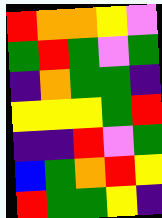[["red", "orange", "orange", "yellow", "violet"], ["green", "red", "green", "violet", "green"], ["indigo", "orange", "green", "green", "indigo"], ["yellow", "yellow", "yellow", "green", "red"], ["indigo", "indigo", "red", "violet", "green"], ["blue", "green", "orange", "red", "yellow"], ["red", "green", "green", "yellow", "indigo"]]